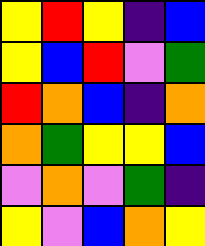[["yellow", "red", "yellow", "indigo", "blue"], ["yellow", "blue", "red", "violet", "green"], ["red", "orange", "blue", "indigo", "orange"], ["orange", "green", "yellow", "yellow", "blue"], ["violet", "orange", "violet", "green", "indigo"], ["yellow", "violet", "blue", "orange", "yellow"]]